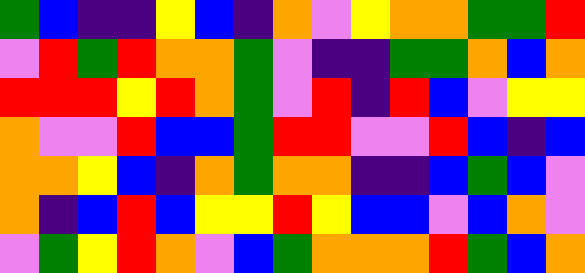[["green", "blue", "indigo", "indigo", "yellow", "blue", "indigo", "orange", "violet", "yellow", "orange", "orange", "green", "green", "red"], ["violet", "red", "green", "red", "orange", "orange", "green", "violet", "indigo", "indigo", "green", "green", "orange", "blue", "orange"], ["red", "red", "red", "yellow", "red", "orange", "green", "violet", "red", "indigo", "red", "blue", "violet", "yellow", "yellow"], ["orange", "violet", "violet", "red", "blue", "blue", "green", "red", "red", "violet", "violet", "red", "blue", "indigo", "blue"], ["orange", "orange", "yellow", "blue", "indigo", "orange", "green", "orange", "orange", "indigo", "indigo", "blue", "green", "blue", "violet"], ["orange", "indigo", "blue", "red", "blue", "yellow", "yellow", "red", "yellow", "blue", "blue", "violet", "blue", "orange", "violet"], ["violet", "green", "yellow", "red", "orange", "violet", "blue", "green", "orange", "orange", "orange", "red", "green", "blue", "orange"]]